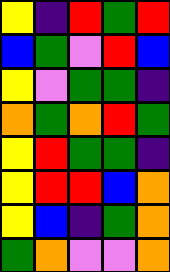[["yellow", "indigo", "red", "green", "red"], ["blue", "green", "violet", "red", "blue"], ["yellow", "violet", "green", "green", "indigo"], ["orange", "green", "orange", "red", "green"], ["yellow", "red", "green", "green", "indigo"], ["yellow", "red", "red", "blue", "orange"], ["yellow", "blue", "indigo", "green", "orange"], ["green", "orange", "violet", "violet", "orange"]]